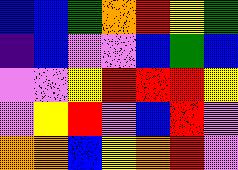[["blue", "blue", "green", "orange", "red", "yellow", "green"], ["indigo", "blue", "violet", "violet", "blue", "green", "blue"], ["violet", "violet", "yellow", "red", "red", "red", "yellow"], ["violet", "yellow", "red", "violet", "blue", "red", "violet"], ["orange", "orange", "blue", "yellow", "orange", "red", "violet"]]